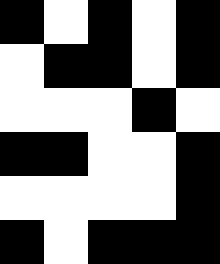[["black", "white", "black", "white", "black"], ["white", "black", "black", "white", "black"], ["white", "white", "white", "black", "white"], ["black", "black", "white", "white", "black"], ["white", "white", "white", "white", "black"], ["black", "white", "black", "black", "black"]]